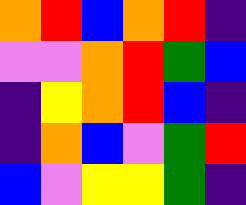[["orange", "red", "blue", "orange", "red", "indigo"], ["violet", "violet", "orange", "red", "green", "blue"], ["indigo", "yellow", "orange", "red", "blue", "indigo"], ["indigo", "orange", "blue", "violet", "green", "red"], ["blue", "violet", "yellow", "yellow", "green", "indigo"]]